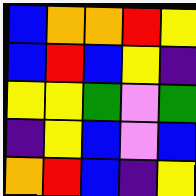[["blue", "orange", "orange", "red", "yellow"], ["blue", "red", "blue", "yellow", "indigo"], ["yellow", "yellow", "green", "violet", "green"], ["indigo", "yellow", "blue", "violet", "blue"], ["orange", "red", "blue", "indigo", "yellow"]]